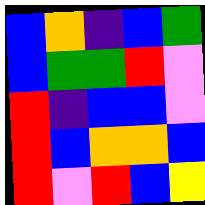[["blue", "orange", "indigo", "blue", "green"], ["blue", "green", "green", "red", "violet"], ["red", "indigo", "blue", "blue", "violet"], ["red", "blue", "orange", "orange", "blue"], ["red", "violet", "red", "blue", "yellow"]]